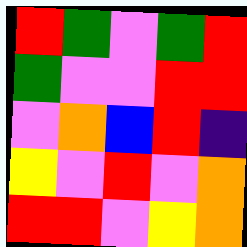[["red", "green", "violet", "green", "red"], ["green", "violet", "violet", "red", "red"], ["violet", "orange", "blue", "red", "indigo"], ["yellow", "violet", "red", "violet", "orange"], ["red", "red", "violet", "yellow", "orange"]]